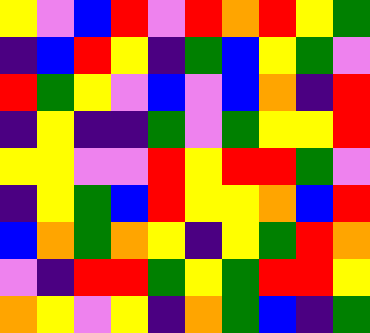[["yellow", "violet", "blue", "red", "violet", "red", "orange", "red", "yellow", "green"], ["indigo", "blue", "red", "yellow", "indigo", "green", "blue", "yellow", "green", "violet"], ["red", "green", "yellow", "violet", "blue", "violet", "blue", "orange", "indigo", "red"], ["indigo", "yellow", "indigo", "indigo", "green", "violet", "green", "yellow", "yellow", "red"], ["yellow", "yellow", "violet", "violet", "red", "yellow", "red", "red", "green", "violet"], ["indigo", "yellow", "green", "blue", "red", "yellow", "yellow", "orange", "blue", "red"], ["blue", "orange", "green", "orange", "yellow", "indigo", "yellow", "green", "red", "orange"], ["violet", "indigo", "red", "red", "green", "yellow", "green", "red", "red", "yellow"], ["orange", "yellow", "violet", "yellow", "indigo", "orange", "green", "blue", "indigo", "green"]]